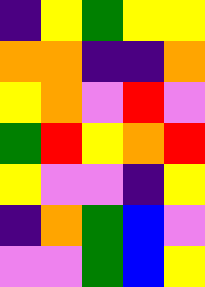[["indigo", "yellow", "green", "yellow", "yellow"], ["orange", "orange", "indigo", "indigo", "orange"], ["yellow", "orange", "violet", "red", "violet"], ["green", "red", "yellow", "orange", "red"], ["yellow", "violet", "violet", "indigo", "yellow"], ["indigo", "orange", "green", "blue", "violet"], ["violet", "violet", "green", "blue", "yellow"]]